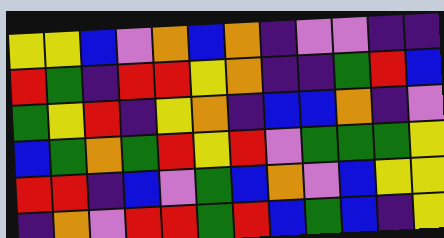[["yellow", "yellow", "blue", "violet", "orange", "blue", "orange", "indigo", "violet", "violet", "indigo", "indigo"], ["red", "green", "indigo", "red", "red", "yellow", "orange", "indigo", "indigo", "green", "red", "blue"], ["green", "yellow", "red", "indigo", "yellow", "orange", "indigo", "blue", "blue", "orange", "indigo", "violet"], ["blue", "green", "orange", "green", "red", "yellow", "red", "violet", "green", "green", "green", "yellow"], ["red", "red", "indigo", "blue", "violet", "green", "blue", "orange", "violet", "blue", "yellow", "yellow"], ["indigo", "orange", "violet", "red", "red", "green", "red", "blue", "green", "blue", "indigo", "yellow"]]